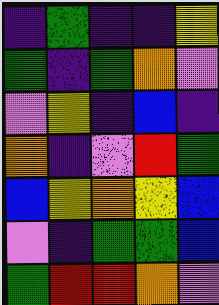[["indigo", "green", "indigo", "indigo", "yellow"], ["green", "indigo", "green", "orange", "violet"], ["violet", "yellow", "indigo", "blue", "indigo"], ["orange", "indigo", "violet", "red", "green"], ["blue", "yellow", "orange", "yellow", "blue"], ["violet", "indigo", "green", "green", "blue"], ["green", "red", "red", "orange", "violet"]]